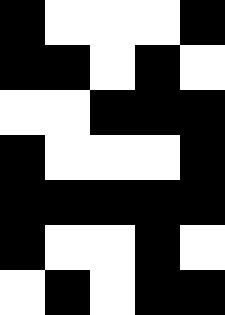[["black", "white", "white", "white", "black"], ["black", "black", "white", "black", "white"], ["white", "white", "black", "black", "black"], ["black", "white", "white", "white", "black"], ["black", "black", "black", "black", "black"], ["black", "white", "white", "black", "white"], ["white", "black", "white", "black", "black"]]